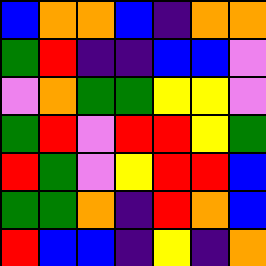[["blue", "orange", "orange", "blue", "indigo", "orange", "orange"], ["green", "red", "indigo", "indigo", "blue", "blue", "violet"], ["violet", "orange", "green", "green", "yellow", "yellow", "violet"], ["green", "red", "violet", "red", "red", "yellow", "green"], ["red", "green", "violet", "yellow", "red", "red", "blue"], ["green", "green", "orange", "indigo", "red", "orange", "blue"], ["red", "blue", "blue", "indigo", "yellow", "indigo", "orange"]]